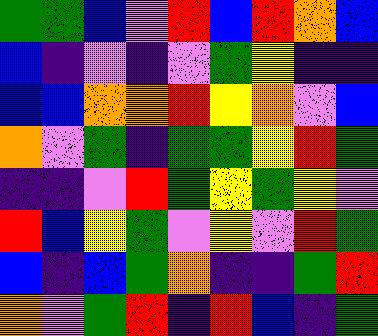[["green", "green", "blue", "violet", "red", "blue", "red", "orange", "blue"], ["blue", "indigo", "violet", "indigo", "violet", "green", "yellow", "indigo", "indigo"], ["blue", "blue", "orange", "orange", "red", "yellow", "orange", "violet", "blue"], ["orange", "violet", "green", "indigo", "green", "green", "yellow", "red", "green"], ["indigo", "indigo", "violet", "red", "green", "yellow", "green", "yellow", "violet"], ["red", "blue", "yellow", "green", "violet", "yellow", "violet", "red", "green"], ["blue", "indigo", "blue", "green", "orange", "indigo", "indigo", "green", "red"], ["orange", "violet", "green", "red", "indigo", "red", "blue", "indigo", "green"]]